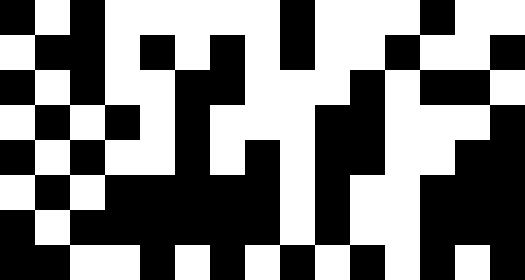[["black", "white", "black", "white", "white", "white", "white", "white", "black", "white", "white", "white", "black", "white", "white"], ["white", "black", "black", "white", "black", "white", "black", "white", "black", "white", "white", "black", "white", "white", "black"], ["black", "white", "black", "white", "white", "black", "black", "white", "white", "white", "black", "white", "black", "black", "white"], ["white", "black", "white", "black", "white", "black", "white", "white", "white", "black", "black", "white", "white", "white", "black"], ["black", "white", "black", "white", "white", "black", "white", "black", "white", "black", "black", "white", "white", "black", "black"], ["white", "black", "white", "black", "black", "black", "black", "black", "white", "black", "white", "white", "black", "black", "black"], ["black", "white", "black", "black", "black", "black", "black", "black", "white", "black", "white", "white", "black", "black", "black"], ["black", "black", "white", "white", "black", "white", "black", "white", "black", "white", "black", "white", "black", "white", "black"]]